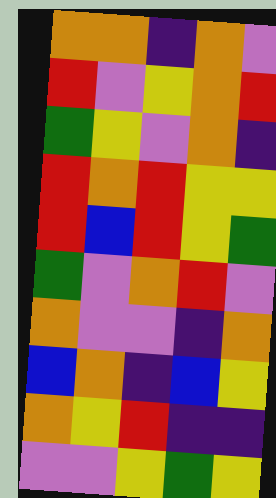[["orange", "orange", "indigo", "orange", "violet"], ["red", "violet", "yellow", "orange", "red"], ["green", "yellow", "violet", "orange", "indigo"], ["red", "orange", "red", "yellow", "yellow"], ["red", "blue", "red", "yellow", "green"], ["green", "violet", "orange", "red", "violet"], ["orange", "violet", "violet", "indigo", "orange"], ["blue", "orange", "indigo", "blue", "yellow"], ["orange", "yellow", "red", "indigo", "indigo"], ["violet", "violet", "yellow", "green", "yellow"]]